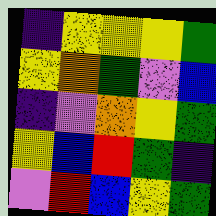[["indigo", "yellow", "yellow", "yellow", "green"], ["yellow", "orange", "green", "violet", "blue"], ["indigo", "violet", "orange", "yellow", "green"], ["yellow", "blue", "red", "green", "indigo"], ["violet", "red", "blue", "yellow", "green"]]